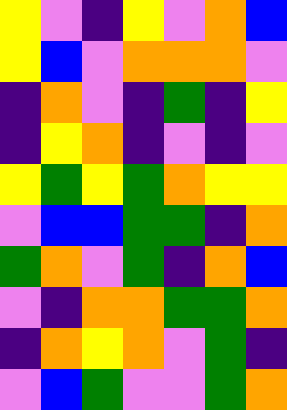[["yellow", "violet", "indigo", "yellow", "violet", "orange", "blue"], ["yellow", "blue", "violet", "orange", "orange", "orange", "violet"], ["indigo", "orange", "violet", "indigo", "green", "indigo", "yellow"], ["indigo", "yellow", "orange", "indigo", "violet", "indigo", "violet"], ["yellow", "green", "yellow", "green", "orange", "yellow", "yellow"], ["violet", "blue", "blue", "green", "green", "indigo", "orange"], ["green", "orange", "violet", "green", "indigo", "orange", "blue"], ["violet", "indigo", "orange", "orange", "green", "green", "orange"], ["indigo", "orange", "yellow", "orange", "violet", "green", "indigo"], ["violet", "blue", "green", "violet", "violet", "green", "orange"]]